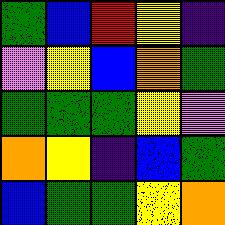[["green", "blue", "red", "yellow", "indigo"], ["violet", "yellow", "blue", "orange", "green"], ["green", "green", "green", "yellow", "violet"], ["orange", "yellow", "indigo", "blue", "green"], ["blue", "green", "green", "yellow", "orange"]]